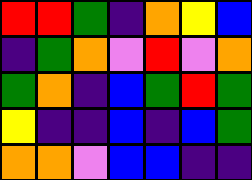[["red", "red", "green", "indigo", "orange", "yellow", "blue"], ["indigo", "green", "orange", "violet", "red", "violet", "orange"], ["green", "orange", "indigo", "blue", "green", "red", "green"], ["yellow", "indigo", "indigo", "blue", "indigo", "blue", "green"], ["orange", "orange", "violet", "blue", "blue", "indigo", "indigo"]]